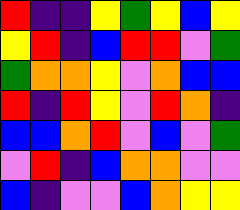[["red", "indigo", "indigo", "yellow", "green", "yellow", "blue", "yellow"], ["yellow", "red", "indigo", "blue", "red", "red", "violet", "green"], ["green", "orange", "orange", "yellow", "violet", "orange", "blue", "blue"], ["red", "indigo", "red", "yellow", "violet", "red", "orange", "indigo"], ["blue", "blue", "orange", "red", "violet", "blue", "violet", "green"], ["violet", "red", "indigo", "blue", "orange", "orange", "violet", "violet"], ["blue", "indigo", "violet", "violet", "blue", "orange", "yellow", "yellow"]]